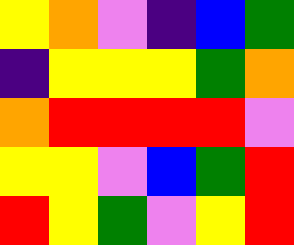[["yellow", "orange", "violet", "indigo", "blue", "green"], ["indigo", "yellow", "yellow", "yellow", "green", "orange"], ["orange", "red", "red", "red", "red", "violet"], ["yellow", "yellow", "violet", "blue", "green", "red"], ["red", "yellow", "green", "violet", "yellow", "red"]]